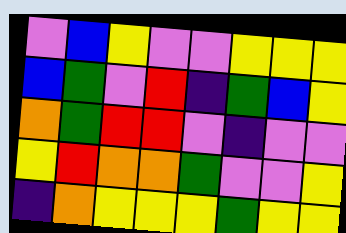[["violet", "blue", "yellow", "violet", "violet", "yellow", "yellow", "yellow"], ["blue", "green", "violet", "red", "indigo", "green", "blue", "yellow"], ["orange", "green", "red", "red", "violet", "indigo", "violet", "violet"], ["yellow", "red", "orange", "orange", "green", "violet", "violet", "yellow"], ["indigo", "orange", "yellow", "yellow", "yellow", "green", "yellow", "yellow"]]